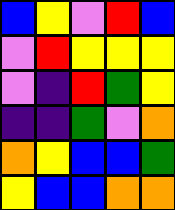[["blue", "yellow", "violet", "red", "blue"], ["violet", "red", "yellow", "yellow", "yellow"], ["violet", "indigo", "red", "green", "yellow"], ["indigo", "indigo", "green", "violet", "orange"], ["orange", "yellow", "blue", "blue", "green"], ["yellow", "blue", "blue", "orange", "orange"]]